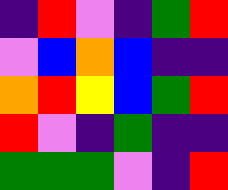[["indigo", "red", "violet", "indigo", "green", "red"], ["violet", "blue", "orange", "blue", "indigo", "indigo"], ["orange", "red", "yellow", "blue", "green", "red"], ["red", "violet", "indigo", "green", "indigo", "indigo"], ["green", "green", "green", "violet", "indigo", "red"]]